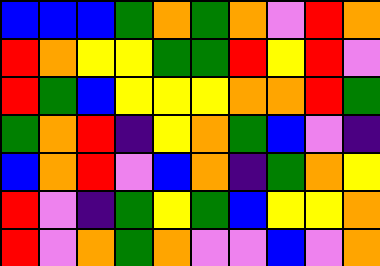[["blue", "blue", "blue", "green", "orange", "green", "orange", "violet", "red", "orange"], ["red", "orange", "yellow", "yellow", "green", "green", "red", "yellow", "red", "violet"], ["red", "green", "blue", "yellow", "yellow", "yellow", "orange", "orange", "red", "green"], ["green", "orange", "red", "indigo", "yellow", "orange", "green", "blue", "violet", "indigo"], ["blue", "orange", "red", "violet", "blue", "orange", "indigo", "green", "orange", "yellow"], ["red", "violet", "indigo", "green", "yellow", "green", "blue", "yellow", "yellow", "orange"], ["red", "violet", "orange", "green", "orange", "violet", "violet", "blue", "violet", "orange"]]